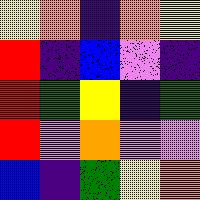[["yellow", "orange", "indigo", "orange", "yellow"], ["red", "indigo", "blue", "violet", "indigo"], ["red", "green", "yellow", "indigo", "green"], ["red", "violet", "orange", "violet", "violet"], ["blue", "indigo", "green", "yellow", "orange"]]